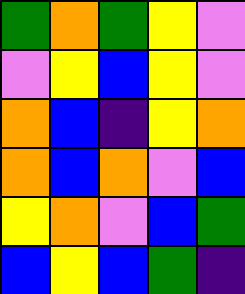[["green", "orange", "green", "yellow", "violet"], ["violet", "yellow", "blue", "yellow", "violet"], ["orange", "blue", "indigo", "yellow", "orange"], ["orange", "blue", "orange", "violet", "blue"], ["yellow", "orange", "violet", "blue", "green"], ["blue", "yellow", "blue", "green", "indigo"]]